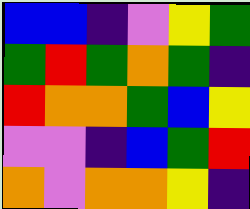[["blue", "blue", "indigo", "violet", "yellow", "green"], ["green", "red", "green", "orange", "green", "indigo"], ["red", "orange", "orange", "green", "blue", "yellow"], ["violet", "violet", "indigo", "blue", "green", "red"], ["orange", "violet", "orange", "orange", "yellow", "indigo"]]